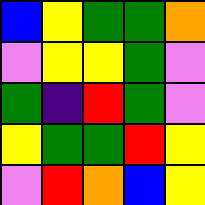[["blue", "yellow", "green", "green", "orange"], ["violet", "yellow", "yellow", "green", "violet"], ["green", "indigo", "red", "green", "violet"], ["yellow", "green", "green", "red", "yellow"], ["violet", "red", "orange", "blue", "yellow"]]